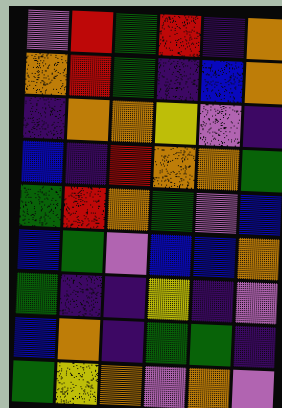[["violet", "red", "green", "red", "indigo", "orange"], ["orange", "red", "green", "indigo", "blue", "orange"], ["indigo", "orange", "orange", "yellow", "violet", "indigo"], ["blue", "indigo", "red", "orange", "orange", "green"], ["green", "red", "orange", "green", "violet", "blue"], ["blue", "green", "violet", "blue", "blue", "orange"], ["green", "indigo", "indigo", "yellow", "indigo", "violet"], ["blue", "orange", "indigo", "green", "green", "indigo"], ["green", "yellow", "orange", "violet", "orange", "violet"]]